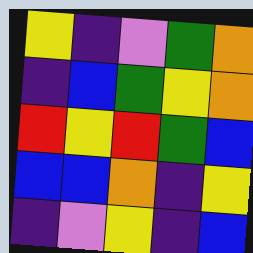[["yellow", "indigo", "violet", "green", "orange"], ["indigo", "blue", "green", "yellow", "orange"], ["red", "yellow", "red", "green", "blue"], ["blue", "blue", "orange", "indigo", "yellow"], ["indigo", "violet", "yellow", "indigo", "blue"]]